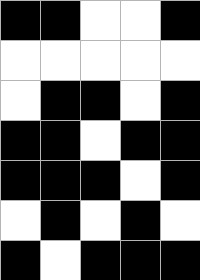[["black", "black", "white", "white", "black"], ["white", "white", "white", "white", "white"], ["white", "black", "black", "white", "black"], ["black", "black", "white", "black", "black"], ["black", "black", "black", "white", "black"], ["white", "black", "white", "black", "white"], ["black", "white", "black", "black", "black"]]